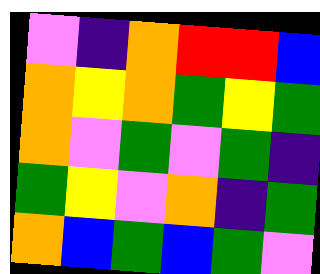[["violet", "indigo", "orange", "red", "red", "blue"], ["orange", "yellow", "orange", "green", "yellow", "green"], ["orange", "violet", "green", "violet", "green", "indigo"], ["green", "yellow", "violet", "orange", "indigo", "green"], ["orange", "blue", "green", "blue", "green", "violet"]]